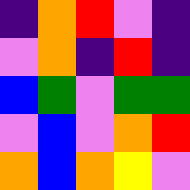[["indigo", "orange", "red", "violet", "indigo"], ["violet", "orange", "indigo", "red", "indigo"], ["blue", "green", "violet", "green", "green"], ["violet", "blue", "violet", "orange", "red"], ["orange", "blue", "orange", "yellow", "violet"]]